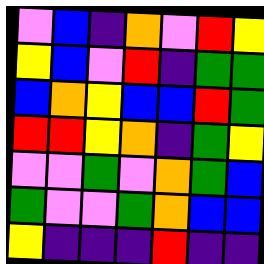[["violet", "blue", "indigo", "orange", "violet", "red", "yellow"], ["yellow", "blue", "violet", "red", "indigo", "green", "green"], ["blue", "orange", "yellow", "blue", "blue", "red", "green"], ["red", "red", "yellow", "orange", "indigo", "green", "yellow"], ["violet", "violet", "green", "violet", "orange", "green", "blue"], ["green", "violet", "violet", "green", "orange", "blue", "blue"], ["yellow", "indigo", "indigo", "indigo", "red", "indigo", "indigo"]]